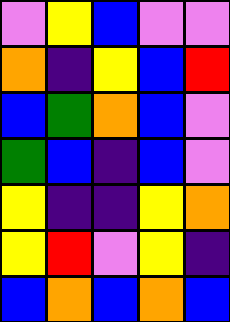[["violet", "yellow", "blue", "violet", "violet"], ["orange", "indigo", "yellow", "blue", "red"], ["blue", "green", "orange", "blue", "violet"], ["green", "blue", "indigo", "blue", "violet"], ["yellow", "indigo", "indigo", "yellow", "orange"], ["yellow", "red", "violet", "yellow", "indigo"], ["blue", "orange", "blue", "orange", "blue"]]